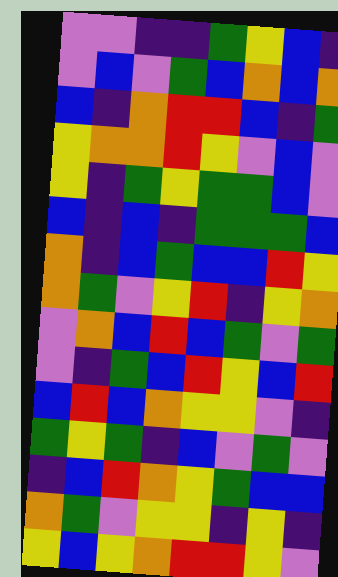[["violet", "violet", "indigo", "indigo", "green", "yellow", "blue", "indigo"], ["violet", "blue", "violet", "green", "blue", "orange", "blue", "orange"], ["blue", "indigo", "orange", "red", "red", "blue", "indigo", "green"], ["yellow", "orange", "orange", "red", "yellow", "violet", "blue", "violet"], ["yellow", "indigo", "green", "yellow", "green", "green", "blue", "violet"], ["blue", "indigo", "blue", "indigo", "green", "green", "green", "blue"], ["orange", "indigo", "blue", "green", "blue", "blue", "red", "yellow"], ["orange", "green", "violet", "yellow", "red", "indigo", "yellow", "orange"], ["violet", "orange", "blue", "red", "blue", "green", "violet", "green"], ["violet", "indigo", "green", "blue", "red", "yellow", "blue", "red"], ["blue", "red", "blue", "orange", "yellow", "yellow", "violet", "indigo"], ["green", "yellow", "green", "indigo", "blue", "violet", "green", "violet"], ["indigo", "blue", "red", "orange", "yellow", "green", "blue", "blue"], ["orange", "green", "violet", "yellow", "yellow", "indigo", "yellow", "indigo"], ["yellow", "blue", "yellow", "orange", "red", "red", "yellow", "violet"]]